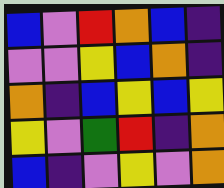[["blue", "violet", "red", "orange", "blue", "indigo"], ["violet", "violet", "yellow", "blue", "orange", "indigo"], ["orange", "indigo", "blue", "yellow", "blue", "yellow"], ["yellow", "violet", "green", "red", "indigo", "orange"], ["blue", "indigo", "violet", "yellow", "violet", "orange"]]